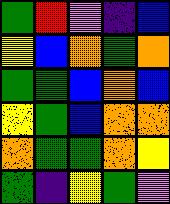[["green", "red", "violet", "indigo", "blue"], ["yellow", "blue", "orange", "green", "orange"], ["green", "green", "blue", "orange", "blue"], ["yellow", "green", "blue", "orange", "orange"], ["orange", "green", "green", "orange", "yellow"], ["green", "indigo", "yellow", "green", "violet"]]